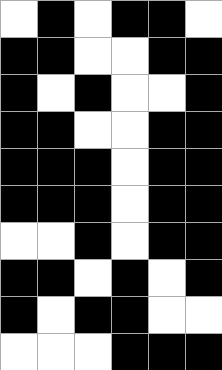[["white", "black", "white", "black", "black", "white"], ["black", "black", "white", "white", "black", "black"], ["black", "white", "black", "white", "white", "black"], ["black", "black", "white", "white", "black", "black"], ["black", "black", "black", "white", "black", "black"], ["black", "black", "black", "white", "black", "black"], ["white", "white", "black", "white", "black", "black"], ["black", "black", "white", "black", "white", "black"], ["black", "white", "black", "black", "white", "white"], ["white", "white", "white", "black", "black", "black"]]